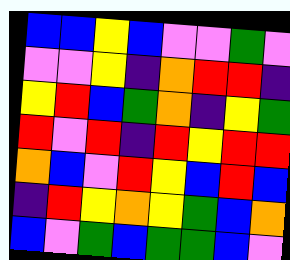[["blue", "blue", "yellow", "blue", "violet", "violet", "green", "violet"], ["violet", "violet", "yellow", "indigo", "orange", "red", "red", "indigo"], ["yellow", "red", "blue", "green", "orange", "indigo", "yellow", "green"], ["red", "violet", "red", "indigo", "red", "yellow", "red", "red"], ["orange", "blue", "violet", "red", "yellow", "blue", "red", "blue"], ["indigo", "red", "yellow", "orange", "yellow", "green", "blue", "orange"], ["blue", "violet", "green", "blue", "green", "green", "blue", "violet"]]